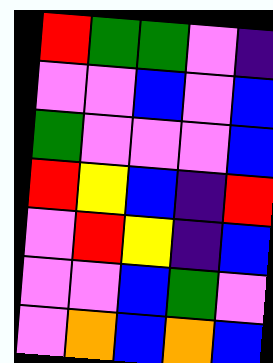[["red", "green", "green", "violet", "indigo"], ["violet", "violet", "blue", "violet", "blue"], ["green", "violet", "violet", "violet", "blue"], ["red", "yellow", "blue", "indigo", "red"], ["violet", "red", "yellow", "indigo", "blue"], ["violet", "violet", "blue", "green", "violet"], ["violet", "orange", "blue", "orange", "blue"]]